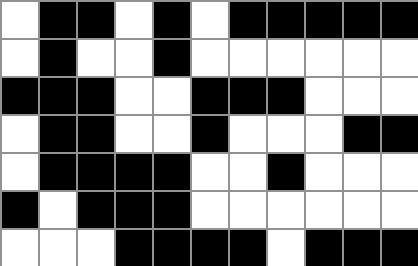[["white", "black", "black", "white", "black", "white", "black", "black", "black", "black", "black"], ["white", "black", "white", "white", "black", "white", "white", "white", "white", "white", "white"], ["black", "black", "black", "white", "white", "black", "black", "black", "white", "white", "white"], ["white", "black", "black", "white", "white", "black", "white", "white", "white", "black", "black"], ["white", "black", "black", "black", "black", "white", "white", "black", "white", "white", "white"], ["black", "white", "black", "black", "black", "white", "white", "white", "white", "white", "white"], ["white", "white", "white", "black", "black", "black", "black", "white", "black", "black", "black"]]